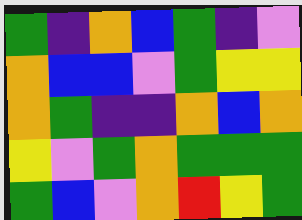[["green", "indigo", "orange", "blue", "green", "indigo", "violet"], ["orange", "blue", "blue", "violet", "green", "yellow", "yellow"], ["orange", "green", "indigo", "indigo", "orange", "blue", "orange"], ["yellow", "violet", "green", "orange", "green", "green", "green"], ["green", "blue", "violet", "orange", "red", "yellow", "green"]]